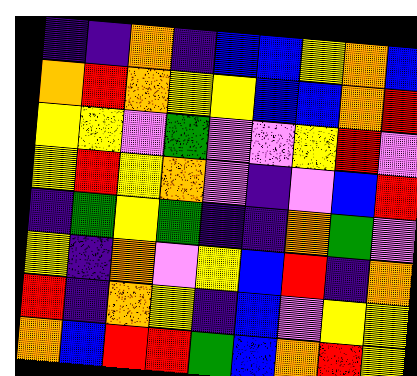[["indigo", "indigo", "orange", "indigo", "blue", "blue", "yellow", "orange", "blue"], ["orange", "red", "orange", "yellow", "yellow", "blue", "blue", "orange", "red"], ["yellow", "yellow", "violet", "green", "violet", "violet", "yellow", "red", "violet"], ["yellow", "red", "yellow", "orange", "violet", "indigo", "violet", "blue", "red"], ["indigo", "green", "yellow", "green", "indigo", "indigo", "orange", "green", "violet"], ["yellow", "indigo", "orange", "violet", "yellow", "blue", "red", "indigo", "orange"], ["red", "indigo", "orange", "yellow", "indigo", "blue", "violet", "yellow", "yellow"], ["orange", "blue", "red", "red", "green", "blue", "orange", "red", "yellow"]]